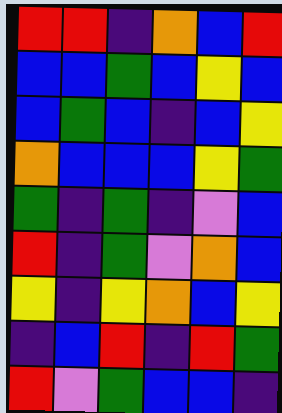[["red", "red", "indigo", "orange", "blue", "red"], ["blue", "blue", "green", "blue", "yellow", "blue"], ["blue", "green", "blue", "indigo", "blue", "yellow"], ["orange", "blue", "blue", "blue", "yellow", "green"], ["green", "indigo", "green", "indigo", "violet", "blue"], ["red", "indigo", "green", "violet", "orange", "blue"], ["yellow", "indigo", "yellow", "orange", "blue", "yellow"], ["indigo", "blue", "red", "indigo", "red", "green"], ["red", "violet", "green", "blue", "blue", "indigo"]]